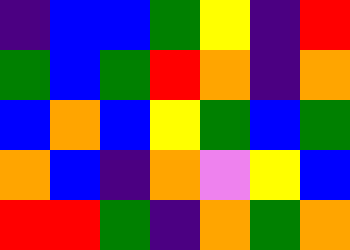[["indigo", "blue", "blue", "green", "yellow", "indigo", "red"], ["green", "blue", "green", "red", "orange", "indigo", "orange"], ["blue", "orange", "blue", "yellow", "green", "blue", "green"], ["orange", "blue", "indigo", "orange", "violet", "yellow", "blue"], ["red", "red", "green", "indigo", "orange", "green", "orange"]]